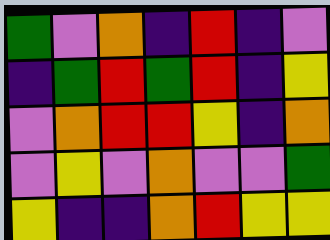[["green", "violet", "orange", "indigo", "red", "indigo", "violet"], ["indigo", "green", "red", "green", "red", "indigo", "yellow"], ["violet", "orange", "red", "red", "yellow", "indigo", "orange"], ["violet", "yellow", "violet", "orange", "violet", "violet", "green"], ["yellow", "indigo", "indigo", "orange", "red", "yellow", "yellow"]]